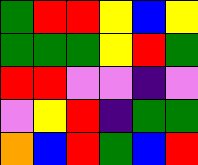[["green", "red", "red", "yellow", "blue", "yellow"], ["green", "green", "green", "yellow", "red", "green"], ["red", "red", "violet", "violet", "indigo", "violet"], ["violet", "yellow", "red", "indigo", "green", "green"], ["orange", "blue", "red", "green", "blue", "red"]]